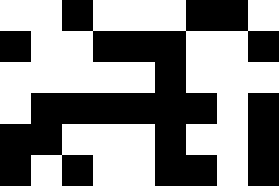[["white", "white", "black", "white", "white", "white", "black", "black", "white"], ["black", "white", "white", "black", "black", "black", "white", "white", "black"], ["white", "white", "white", "white", "white", "black", "white", "white", "white"], ["white", "black", "black", "black", "black", "black", "black", "white", "black"], ["black", "black", "white", "white", "white", "black", "white", "white", "black"], ["black", "white", "black", "white", "white", "black", "black", "white", "black"]]